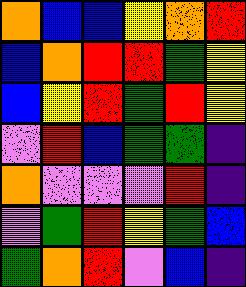[["orange", "blue", "blue", "yellow", "orange", "red"], ["blue", "orange", "red", "red", "green", "yellow"], ["blue", "yellow", "red", "green", "red", "yellow"], ["violet", "red", "blue", "green", "green", "indigo"], ["orange", "violet", "violet", "violet", "red", "indigo"], ["violet", "green", "red", "yellow", "green", "blue"], ["green", "orange", "red", "violet", "blue", "indigo"]]